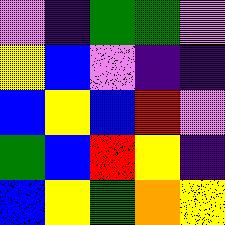[["violet", "indigo", "green", "green", "violet"], ["yellow", "blue", "violet", "indigo", "indigo"], ["blue", "yellow", "blue", "red", "violet"], ["green", "blue", "red", "yellow", "indigo"], ["blue", "yellow", "green", "orange", "yellow"]]